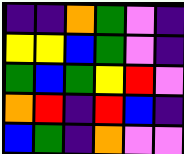[["indigo", "indigo", "orange", "green", "violet", "indigo"], ["yellow", "yellow", "blue", "green", "violet", "indigo"], ["green", "blue", "green", "yellow", "red", "violet"], ["orange", "red", "indigo", "red", "blue", "indigo"], ["blue", "green", "indigo", "orange", "violet", "violet"]]